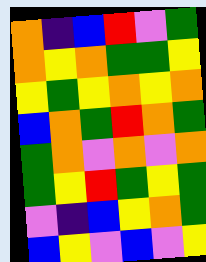[["orange", "indigo", "blue", "red", "violet", "green"], ["orange", "yellow", "orange", "green", "green", "yellow"], ["yellow", "green", "yellow", "orange", "yellow", "orange"], ["blue", "orange", "green", "red", "orange", "green"], ["green", "orange", "violet", "orange", "violet", "orange"], ["green", "yellow", "red", "green", "yellow", "green"], ["violet", "indigo", "blue", "yellow", "orange", "green"], ["blue", "yellow", "violet", "blue", "violet", "yellow"]]